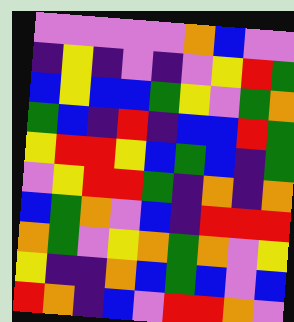[["violet", "violet", "violet", "violet", "violet", "orange", "blue", "violet", "violet"], ["indigo", "yellow", "indigo", "violet", "indigo", "violet", "yellow", "red", "green"], ["blue", "yellow", "blue", "blue", "green", "yellow", "violet", "green", "orange"], ["green", "blue", "indigo", "red", "indigo", "blue", "blue", "red", "green"], ["yellow", "red", "red", "yellow", "blue", "green", "blue", "indigo", "green"], ["violet", "yellow", "red", "red", "green", "indigo", "orange", "indigo", "orange"], ["blue", "green", "orange", "violet", "blue", "indigo", "red", "red", "red"], ["orange", "green", "violet", "yellow", "orange", "green", "orange", "violet", "yellow"], ["yellow", "indigo", "indigo", "orange", "blue", "green", "blue", "violet", "blue"], ["red", "orange", "indigo", "blue", "violet", "red", "red", "orange", "violet"]]